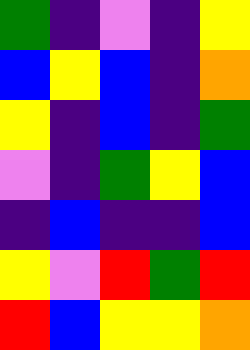[["green", "indigo", "violet", "indigo", "yellow"], ["blue", "yellow", "blue", "indigo", "orange"], ["yellow", "indigo", "blue", "indigo", "green"], ["violet", "indigo", "green", "yellow", "blue"], ["indigo", "blue", "indigo", "indigo", "blue"], ["yellow", "violet", "red", "green", "red"], ["red", "blue", "yellow", "yellow", "orange"]]